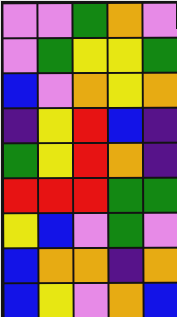[["violet", "violet", "green", "orange", "violet"], ["violet", "green", "yellow", "yellow", "green"], ["blue", "violet", "orange", "yellow", "orange"], ["indigo", "yellow", "red", "blue", "indigo"], ["green", "yellow", "red", "orange", "indigo"], ["red", "red", "red", "green", "green"], ["yellow", "blue", "violet", "green", "violet"], ["blue", "orange", "orange", "indigo", "orange"], ["blue", "yellow", "violet", "orange", "blue"]]